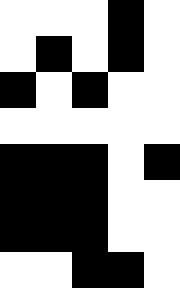[["white", "white", "white", "black", "white"], ["white", "black", "white", "black", "white"], ["black", "white", "black", "white", "white"], ["white", "white", "white", "white", "white"], ["black", "black", "black", "white", "black"], ["black", "black", "black", "white", "white"], ["black", "black", "black", "white", "white"], ["white", "white", "black", "black", "white"]]